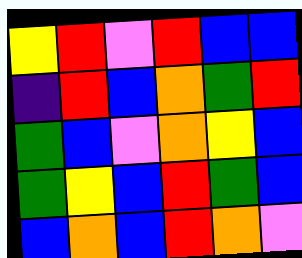[["yellow", "red", "violet", "red", "blue", "blue"], ["indigo", "red", "blue", "orange", "green", "red"], ["green", "blue", "violet", "orange", "yellow", "blue"], ["green", "yellow", "blue", "red", "green", "blue"], ["blue", "orange", "blue", "red", "orange", "violet"]]